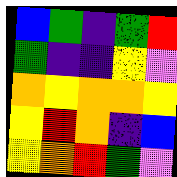[["blue", "green", "indigo", "green", "red"], ["green", "indigo", "indigo", "yellow", "violet"], ["orange", "yellow", "orange", "orange", "yellow"], ["yellow", "red", "orange", "indigo", "blue"], ["yellow", "orange", "red", "green", "violet"]]